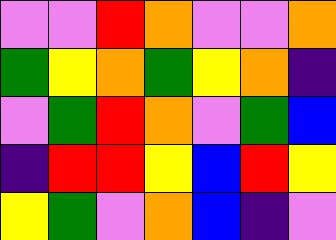[["violet", "violet", "red", "orange", "violet", "violet", "orange"], ["green", "yellow", "orange", "green", "yellow", "orange", "indigo"], ["violet", "green", "red", "orange", "violet", "green", "blue"], ["indigo", "red", "red", "yellow", "blue", "red", "yellow"], ["yellow", "green", "violet", "orange", "blue", "indigo", "violet"]]